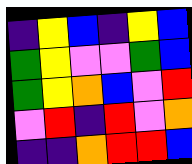[["indigo", "yellow", "blue", "indigo", "yellow", "blue"], ["green", "yellow", "violet", "violet", "green", "blue"], ["green", "yellow", "orange", "blue", "violet", "red"], ["violet", "red", "indigo", "red", "violet", "orange"], ["indigo", "indigo", "orange", "red", "red", "blue"]]